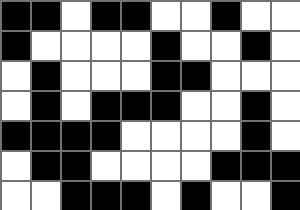[["black", "black", "white", "black", "black", "white", "white", "black", "white", "white"], ["black", "white", "white", "white", "white", "black", "white", "white", "black", "white"], ["white", "black", "white", "white", "white", "black", "black", "white", "white", "white"], ["white", "black", "white", "black", "black", "black", "white", "white", "black", "white"], ["black", "black", "black", "black", "white", "white", "white", "white", "black", "white"], ["white", "black", "black", "white", "white", "white", "white", "black", "black", "black"], ["white", "white", "black", "black", "black", "white", "black", "white", "white", "black"]]